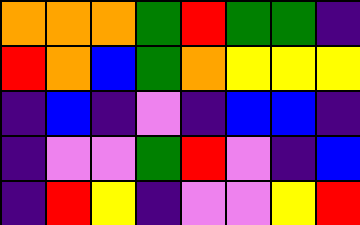[["orange", "orange", "orange", "green", "red", "green", "green", "indigo"], ["red", "orange", "blue", "green", "orange", "yellow", "yellow", "yellow"], ["indigo", "blue", "indigo", "violet", "indigo", "blue", "blue", "indigo"], ["indigo", "violet", "violet", "green", "red", "violet", "indigo", "blue"], ["indigo", "red", "yellow", "indigo", "violet", "violet", "yellow", "red"]]